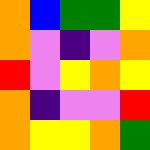[["orange", "blue", "green", "green", "yellow"], ["orange", "violet", "indigo", "violet", "orange"], ["red", "violet", "yellow", "orange", "yellow"], ["orange", "indigo", "violet", "violet", "red"], ["orange", "yellow", "yellow", "orange", "green"]]